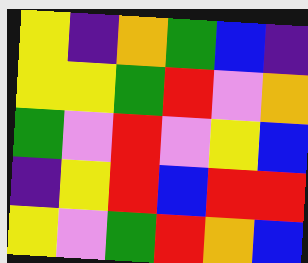[["yellow", "indigo", "orange", "green", "blue", "indigo"], ["yellow", "yellow", "green", "red", "violet", "orange"], ["green", "violet", "red", "violet", "yellow", "blue"], ["indigo", "yellow", "red", "blue", "red", "red"], ["yellow", "violet", "green", "red", "orange", "blue"]]